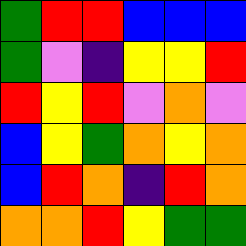[["green", "red", "red", "blue", "blue", "blue"], ["green", "violet", "indigo", "yellow", "yellow", "red"], ["red", "yellow", "red", "violet", "orange", "violet"], ["blue", "yellow", "green", "orange", "yellow", "orange"], ["blue", "red", "orange", "indigo", "red", "orange"], ["orange", "orange", "red", "yellow", "green", "green"]]